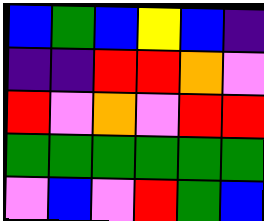[["blue", "green", "blue", "yellow", "blue", "indigo"], ["indigo", "indigo", "red", "red", "orange", "violet"], ["red", "violet", "orange", "violet", "red", "red"], ["green", "green", "green", "green", "green", "green"], ["violet", "blue", "violet", "red", "green", "blue"]]